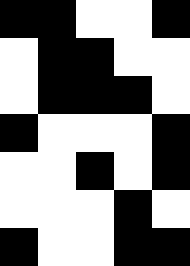[["black", "black", "white", "white", "black"], ["white", "black", "black", "white", "white"], ["white", "black", "black", "black", "white"], ["black", "white", "white", "white", "black"], ["white", "white", "black", "white", "black"], ["white", "white", "white", "black", "white"], ["black", "white", "white", "black", "black"]]